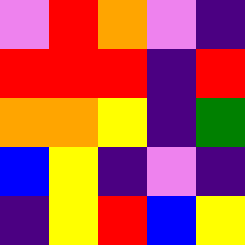[["violet", "red", "orange", "violet", "indigo"], ["red", "red", "red", "indigo", "red"], ["orange", "orange", "yellow", "indigo", "green"], ["blue", "yellow", "indigo", "violet", "indigo"], ["indigo", "yellow", "red", "blue", "yellow"]]